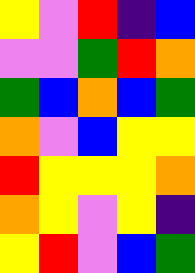[["yellow", "violet", "red", "indigo", "blue"], ["violet", "violet", "green", "red", "orange"], ["green", "blue", "orange", "blue", "green"], ["orange", "violet", "blue", "yellow", "yellow"], ["red", "yellow", "yellow", "yellow", "orange"], ["orange", "yellow", "violet", "yellow", "indigo"], ["yellow", "red", "violet", "blue", "green"]]